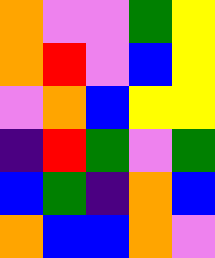[["orange", "violet", "violet", "green", "yellow"], ["orange", "red", "violet", "blue", "yellow"], ["violet", "orange", "blue", "yellow", "yellow"], ["indigo", "red", "green", "violet", "green"], ["blue", "green", "indigo", "orange", "blue"], ["orange", "blue", "blue", "orange", "violet"]]